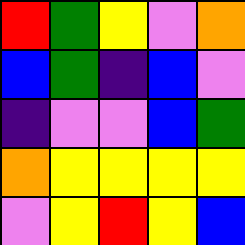[["red", "green", "yellow", "violet", "orange"], ["blue", "green", "indigo", "blue", "violet"], ["indigo", "violet", "violet", "blue", "green"], ["orange", "yellow", "yellow", "yellow", "yellow"], ["violet", "yellow", "red", "yellow", "blue"]]